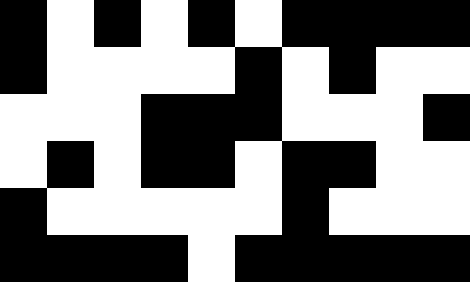[["black", "white", "black", "white", "black", "white", "black", "black", "black", "black"], ["black", "white", "white", "white", "white", "black", "white", "black", "white", "white"], ["white", "white", "white", "black", "black", "black", "white", "white", "white", "black"], ["white", "black", "white", "black", "black", "white", "black", "black", "white", "white"], ["black", "white", "white", "white", "white", "white", "black", "white", "white", "white"], ["black", "black", "black", "black", "white", "black", "black", "black", "black", "black"]]